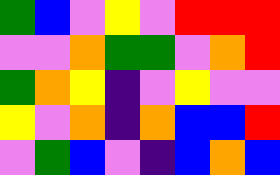[["green", "blue", "violet", "yellow", "violet", "red", "red", "red"], ["violet", "violet", "orange", "green", "green", "violet", "orange", "red"], ["green", "orange", "yellow", "indigo", "violet", "yellow", "violet", "violet"], ["yellow", "violet", "orange", "indigo", "orange", "blue", "blue", "red"], ["violet", "green", "blue", "violet", "indigo", "blue", "orange", "blue"]]